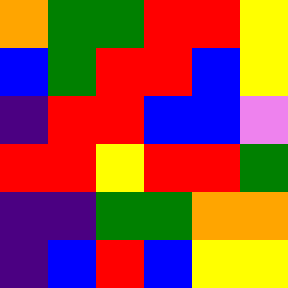[["orange", "green", "green", "red", "red", "yellow"], ["blue", "green", "red", "red", "blue", "yellow"], ["indigo", "red", "red", "blue", "blue", "violet"], ["red", "red", "yellow", "red", "red", "green"], ["indigo", "indigo", "green", "green", "orange", "orange"], ["indigo", "blue", "red", "blue", "yellow", "yellow"]]